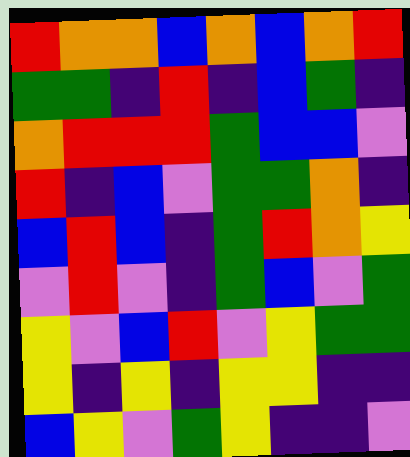[["red", "orange", "orange", "blue", "orange", "blue", "orange", "red"], ["green", "green", "indigo", "red", "indigo", "blue", "green", "indigo"], ["orange", "red", "red", "red", "green", "blue", "blue", "violet"], ["red", "indigo", "blue", "violet", "green", "green", "orange", "indigo"], ["blue", "red", "blue", "indigo", "green", "red", "orange", "yellow"], ["violet", "red", "violet", "indigo", "green", "blue", "violet", "green"], ["yellow", "violet", "blue", "red", "violet", "yellow", "green", "green"], ["yellow", "indigo", "yellow", "indigo", "yellow", "yellow", "indigo", "indigo"], ["blue", "yellow", "violet", "green", "yellow", "indigo", "indigo", "violet"]]